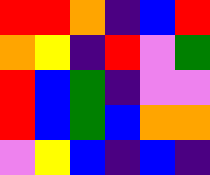[["red", "red", "orange", "indigo", "blue", "red"], ["orange", "yellow", "indigo", "red", "violet", "green"], ["red", "blue", "green", "indigo", "violet", "violet"], ["red", "blue", "green", "blue", "orange", "orange"], ["violet", "yellow", "blue", "indigo", "blue", "indigo"]]